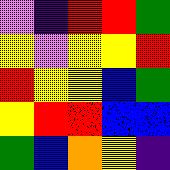[["violet", "indigo", "red", "red", "green"], ["yellow", "violet", "yellow", "yellow", "red"], ["red", "yellow", "yellow", "blue", "green"], ["yellow", "red", "red", "blue", "blue"], ["green", "blue", "orange", "yellow", "indigo"]]